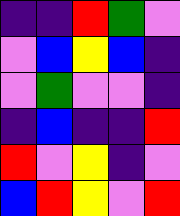[["indigo", "indigo", "red", "green", "violet"], ["violet", "blue", "yellow", "blue", "indigo"], ["violet", "green", "violet", "violet", "indigo"], ["indigo", "blue", "indigo", "indigo", "red"], ["red", "violet", "yellow", "indigo", "violet"], ["blue", "red", "yellow", "violet", "red"]]